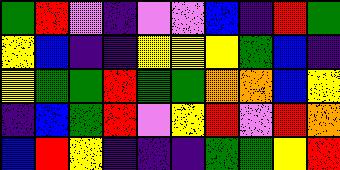[["green", "red", "violet", "indigo", "violet", "violet", "blue", "indigo", "red", "green"], ["yellow", "blue", "indigo", "indigo", "yellow", "yellow", "yellow", "green", "blue", "indigo"], ["yellow", "green", "green", "red", "green", "green", "orange", "orange", "blue", "yellow"], ["indigo", "blue", "green", "red", "violet", "yellow", "red", "violet", "red", "orange"], ["blue", "red", "yellow", "indigo", "indigo", "indigo", "green", "green", "yellow", "red"]]